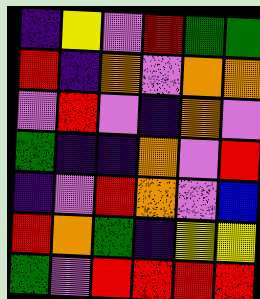[["indigo", "yellow", "violet", "red", "green", "green"], ["red", "indigo", "orange", "violet", "orange", "orange"], ["violet", "red", "violet", "indigo", "orange", "violet"], ["green", "indigo", "indigo", "orange", "violet", "red"], ["indigo", "violet", "red", "orange", "violet", "blue"], ["red", "orange", "green", "indigo", "yellow", "yellow"], ["green", "violet", "red", "red", "red", "red"]]